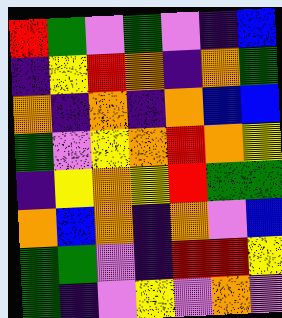[["red", "green", "violet", "green", "violet", "indigo", "blue"], ["indigo", "yellow", "red", "orange", "indigo", "orange", "green"], ["orange", "indigo", "orange", "indigo", "orange", "blue", "blue"], ["green", "violet", "yellow", "orange", "red", "orange", "yellow"], ["indigo", "yellow", "orange", "yellow", "red", "green", "green"], ["orange", "blue", "orange", "indigo", "orange", "violet", "blue"], ["green", "green", "violet", "indigo", "red", "red", "yellow"], ["green", "indigo", "violet", "yellow", "violet", "orange", "violet"]]